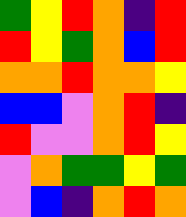[["green", "yellow", "red", "orange", "indigo", "red"], ["red", "yellow", "green", "orange", "blue", "red"], ["orange", "orange", "red", "orange", "orange", "yellow"], ["blue", "blue", "violet", "orange", "red", "indigo"], ["red", "violet", "violet", "orange", "red", "yellow"], ["violet", "orange", "green", "green", "yellow", "green"], ["violet", "blue", "indigo", "orange", "red", "orange"]]